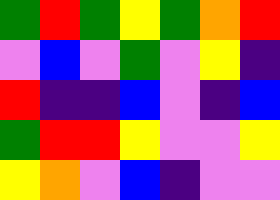[["green", "red", "green", "yellow", "green", "orange", "red"], ["violet", "blue", "violet", "green", "violet", "yellow", "indigo"], ["red", "indigo", "indigo", "blue", "violet", "indigo", "blue"], ["green", "red", "red", "yellow", "violet", "violet", "yellow"], ["yellow", "orange", "violet", "blue", "indigo", "violet", "violet"]]